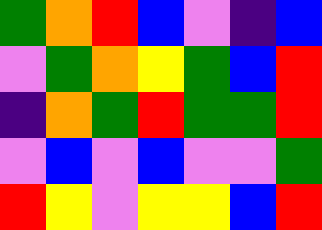[["green", "orange", "red", "blue", "violet", "indigo", "blue"], ["violet", "green", "orange", "yellow", "green", "blue", "red"], ["indigo", "orange", "green", "red", "green", "green", "red"], ["violet", "blue", "violet", "blue", "violet", "violet", "green"], ["red", "yellow", "violet", "yellow", "yellow", "blue", "red"]]